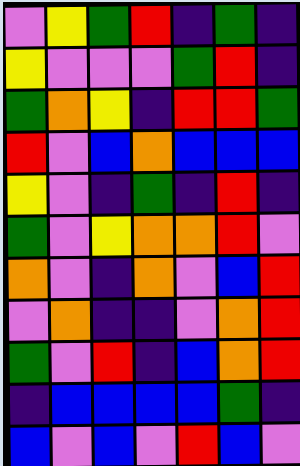[["violet", "yellow", "green", "red", "indigo", "green", "indigo"], ["yellow", "violet", "violet", "violet", "green", "red", "indigo"], ["green", "orange", "yellow", "indigo", "red", "red", "green"], ["red", "violet", "blue", "orange", "blue", "blue", "blue"], ["yellow", "violet", "indigo", "green", "indigo", "red", "indigo"], ["green", "violet", "yellow", "orange", "orange", "red", "violet"], ["orange", "violet", "indigo", "orange", "violet", "blue", "red"], ["violet", "orange", "indigo", "indigo", "violet", "orange", "red"], ["green", "violet", "red", "indigo", "blue", "orange", "red"], ["indigo", "blue", "blue", "blue", "blue", "green", "indigo"], ["blue", "violet", "blue", "violet", "red", "blue", "violet"]]